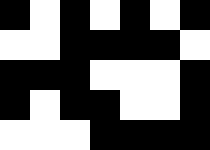[["black", "white", "black", "white", "black", "white", "black"], ["white", "white", "black", "black", "black", "black", "white"], ["black", "black", "black", "white", "white", "white", "black"], ["black", "white", "black", "black", "white", "white", "black"], ["white", "white", "white", "black", "black", "black", "black"]]